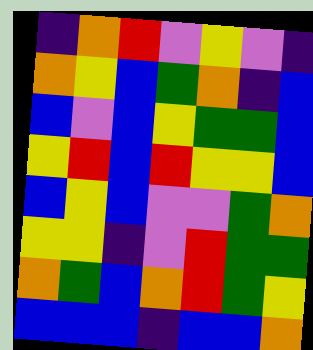[["indigo", "orange", "red", "violet", "yellow", "violet", "indigo"], ["orange", "yellow", "blue", "green", "orange", "indigo", "blue"], ["blue", "violet", "blue", "yellow", "green", "green", "blue"], ["yellow", "red", "blue", "red", "yellow", "yellow", "blue"], ["blue", "yellow", "blue", "violet", "violet", "green", "orange"], ["yellow", "yellow", "indigo", "violet", "red", "green", "green"], ["orange", "green", "blue", "orange", "red", "green", "yellow"], ["blue", "blue", "blue", "indigo", "blue", "blue", "orange"]]